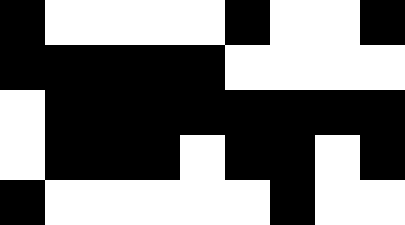[["black", "white", "white", "white", "white", "black", "white", "white", "black"], ["black", "black", "black", "black", "black", "white", "white", "white", "white"], ["white", "black", "black", "black", "black", "black", "black", "black", "black"], ["white", "black", "black", "black", "white", "black", "black", "white", "black"], ["black", "white", "white", "white", "white", "white", "black", "white", "white"]]